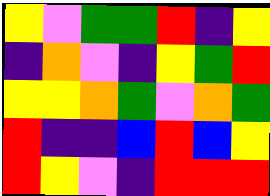[["yellow", "violet", "green", "green", "red", "indigo", "yellow"], ["indigo", "orange", "violet", "indigo", "yellow", "green", "red"], ["yellow", "yellow", "orange", "green", "violet", "orange", "green"], ["red", "indigo", "indigo", "blue", "red", "blue", "yellow"], ["red", "yellow", "violet", "indigo", "red", "red", "red"]]